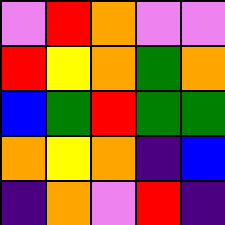[["violet", "red", "orange", "violet", "violet"], ["red", "yellow", "orange", "green", "orange"], ["blue", "green", "red", "green", "green"], ["orange", "yellow", "orange", "indigo", "blue"], ["indigo", "orange", "violet", "red", "indigo"]]